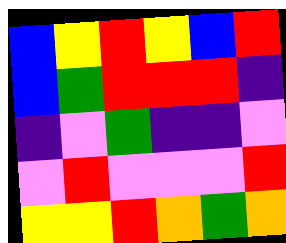[["blue", "yellow", "red", "yellow", "blue", "red"], ["blue", "green", "red", "red", "red", "indigo"], ["indigo", "violet", "green", "indigo", "indigo", "violet"], ["violet", "red", "violet", "violet", "violet", "red"], ["yellow", "yellow", "red", "orange", "green", "orange"]]